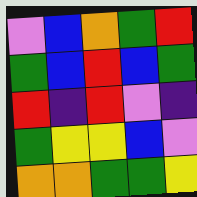[["violet", "blue", "orange", "green", "red"], ["green", "blue", "red", "blue", "green"], ["red", "indigo", "red", "violet", "indigo"], ["green", "yellow", "yellow", "blue", "violet"], ["orange", "orange", "green", "green", "yellow"]]